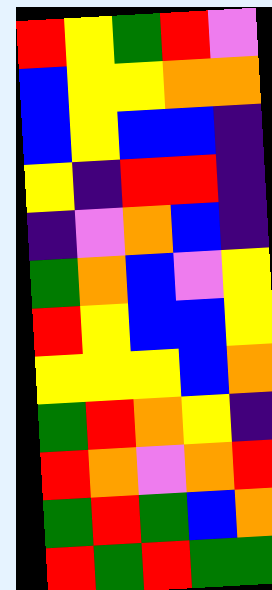[["red", "yellow", "green", "red", "violet"], ["blue", "yellow", "yellow", "orange", "orange"], ["blue", "yellow", "blue", "blue", "indigo"], ["yellow", "indigo", "red", "red", "indigo"], ["indigo", "violet", "orange", "blue", "indigo"], ["green", "orange", "blue", "violet", "yellow"], ["red", "yellow", "blue", "blue", "yellow"], ["yellow", "yellow", "yellow", "blue", "orange"], ["green", "red", "orange", "yellow", "indigo"], ["red", "orange", "violet", "orange", "red"], ["green", "red", "green", "blue", "orange"], ["red", "green", "red", "green", "green"]]